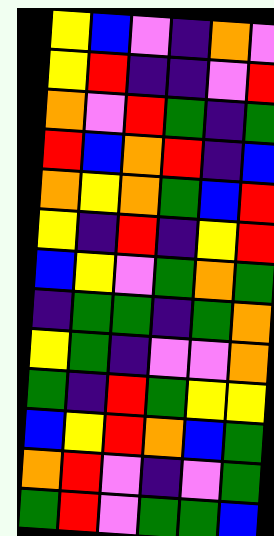[["yellow", "blue", "violet", "indigo", "orange", "violet"], ["yellow", "red", "indigo", "indigo", "violet", "red"], ["orange", "violet", "red", "green", "indigo", "green"], ["red", "blue", "orange", "red", "indigo", "blue"], ["orange", "yellow", "orange", "green", "blue", "red"], ["yellow", "indigo", "red", "indigo", "yellow", "red"], ["blue", "yellow", "violet", "green", "orange", "green"], ["indigo", "green", "green", "indigo", "green", "orange"], ["yellow", "green", "indigo", "violet", "violet", "orange"], ["green", "indigo", "red", "green", "yellow", "yellow"], ["blue", "yellow", "red", "orange", "blue", "green"], ["orange", "red", "violet", "indigo", "violet", "green"], ["green", "red", "violet", "green", "green", "blue"]]